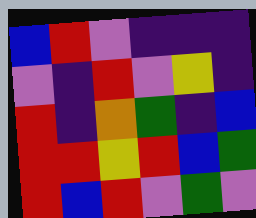[["blue", "red", "violet", "indigo", "indigo", "indigo"], ["violet", "indigo", "red", "violet", "yellow", "indigo"], ["red", "indigo", "orange", "green", "indigo", "blue"], ["red", "red", "yellow", "red", "blue", "green"], ["red", "blue", "red", "violet", "green", "violet"]]